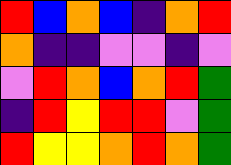[["red", "blue", "orange", "blue", "indigo", "orange", "red"], ["orange", "indigo", "indigo", "violet", "violet", "indigo", "violet"], ["violet", "red", "orange", "blue", "orange", "red", "green"], ["indigo", "red", "yellow", "red", "red", "violet", "green"], ["red", "yellow", "yellow", "orange", "red", "orange", "green"]]